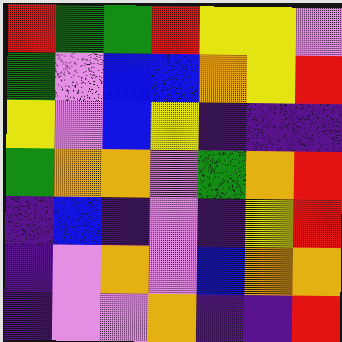[["red", "green", "green", "red", "yellow", "yellow", "violet"], ["green", "violet", "blue", "blue", "orange", "yellow", "red"], ["yellow", "violet", "blue", "yellow", "indigo", "indigo", "indigo"], ["green", "orange", "orange", "violet", "green", "orange", "red"], ["indigo", "blue", "indigo", "violet", "indigo", "yellow", "red"], ["indigo", "violet", "orange", "violet", "blue", "orange", "orange"], ["indigo", "violet", "violet", "orange", "indigo", "indigo", "red"]]